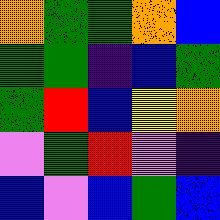[["orange", "green", "green", "orange", "blue"], ["green", "green", "indigo", "blue", "green"], ["green", "red", "blue", "yellow", "orange"], ["violet", "green", "red", "violet", "indigo"], ["blue", "violet", "blue", "green", "blue"]]